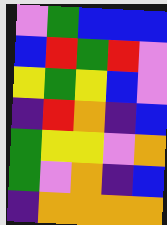[["violet", "green", "blue", "blue", "blue"], ["blue", "red", "green", "red", "violet"], ["yellow", "green", "yellow", "blue", "violet"], ["indigo", "red", "orange", "indigo", "blue"], ["green", "yellow", "yellow", "violet", "orange"], ["green", "violet", "orange", "indigo", "blue"], ["indigo", "orange", "orange", "orange", "orange"]]